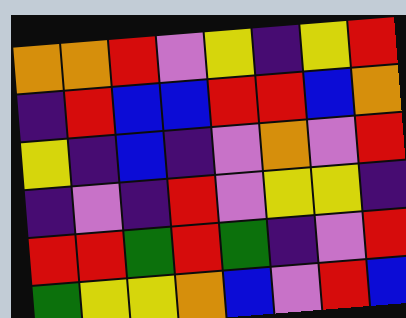[["orange", "orange", "red", "violet", "yellow", "indigo", "yellow", "red"], ["indigo", "red", "blue", "blue", "red", "red", "blue", "orange"], ["yellow", "indigo", "blue", "indigo", "violet", "orange", "violet", "red"], ["indigo", "violet", "indigo", "red", "violet", "yellow", "yellow", "indigo"], ["red", "red", "green", "red", "green", "indigo", "violet", "red"], ["green", "yellow", "yellow", "orange", "blue", "violet", "red", "blue"]]